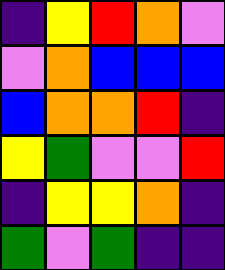[["indigo", "yellow", "red", "orange", "violet"], ["violet", "orange", "blue", "blue", "blue"], ["blue", "orange", "orange", "red", "indigo"], ["yellow", "green", "violet", "violet", "red"], ["indigo", "yellow", "yellow", "orange", "indigo"], ["green", "violet", "green", "indigo", "indigo"]]